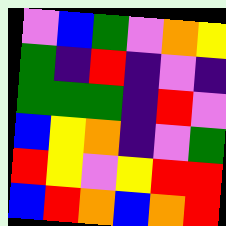[["violet", "blue", "green", "violet", "orange", "yellow"], ["green", "indigo", "red", "indigo", "violet", "indigo"], ["green", "green", "green", "indigo", "red", "violet"], ["blue", "yellow", "orange", "indigo", "violet", "green"], ["red", "yellow", "violet", "yellow", "red", "red"], ["blue", "red", "orange", "blue", "orange", "red"]]